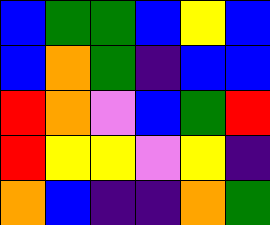[["blue", "green", "green", "blue", "yellow", "blue"], ["blue", "orange", "green", "indigo", "blue", "blue"], ["red", "orange", "violet", "blue", "green", "red"], ["red", "yellow", "yellow", "violet", "yellow", "indigo"], ["orange", "blue", "indigo", "indigo", "orange", "green"]]